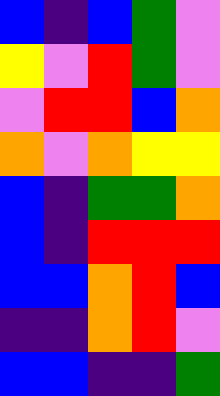[["blue", "indigo", "blue", "green", "violet"], ["yellow", "violet", "red", "green", "violet"], ["violet", "red", "red", "blue", "orange"], ["orange", "violet", "orange", "yellow", "yellow"], ["blue", "indigo", "green", "green", "orange"], ["blue", "indigo", "red", "red", "red"], ["blue", "blue", "orange", "red", "blue"], ["indigo", "indigo", "orange", "red", "violet"], ["blue", "blue", "indigo", "indigo", "green"]]